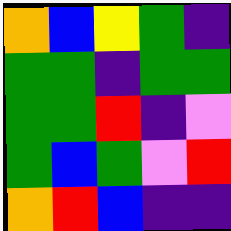[["orange", "blue", "yellow", "green", "indigo"], ["green", "green", "indigo", "green", "green"], ["green", "green", "red", "indigo", "violet"], ["green", "blue", "green", "violet", "red"], ["orange", "red", "blue", "indigo", "indigo"]]